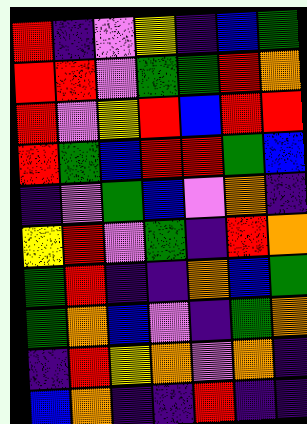[["red", "indigo", "violet", "yellow", "indigo", "blue", "green"], ["red", "red", "violet", "green", "green", "red", "orange"], ["red", "violet", "yellow", "red", "blue", "red", "red"], ["red", "green", "blue", "red", "red", "green", "blue"], ["indigo", "violet", "green", "blue", "violet", "orange", "indigo"], ["yellow", "red", "violet", "green", "indigo", "red", "orange"], ["green", "red", "indigo", "indigo", "orange", "blue", "green"], ["green", "orange", "blue", "violet", "indigo", "green", "orange"], ["indigo", "red", "yellow", "orange", "violet", "orange", "indigo"], ["blue", "orange", "indigo", "indigo", "red", "indigo", "indigo"]]